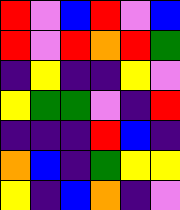[["red", "violet", "blue", "red", "violet", "blue"], ["red", "violet", "red", "orange", "red", "green"], ["indigo", "yellow", "indigo", "indigo", "yellow", "violet"], ["yellow", "green", "green", "violet", "indigo", "red"], ["indigo", "indigo", "indigo", "red", "blue", "indigo"], ["orange", "blue", "indigo", "green", "yellow", "yellow"], ["yellow", "indigo", "blue", "orange", "indigo", "violet"]]